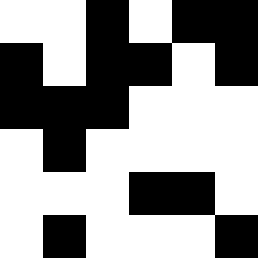[["white", "white", "black", "white", "black", "black"], ["black", "white", "black", "black", "white", "black"], ["black", "black", "black", "white", "white", "white"], ["white", "black", "white", "white", "white", "white"], ["white", "white", "white", "black", "black", "white"], ["white", "black", "white", "white", "white", "black"]]